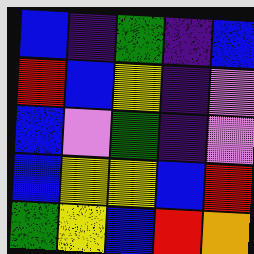[["blue", "indigo", "green", "indigo", "blue"], ["red", "blue", "yellow", "indigo", "violet"], ["blue", "violet", "green", "indigo", "violet"], ["blue", "yellow", "yellow", "blue", "red"], ["green", "yellow", "blue", "red", "orange"]]